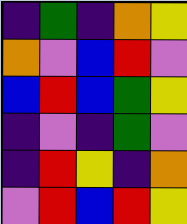[["indigo", "green", "indigo", "orange", "yellow"], ["orange", "violet", "blue", "red", "violet"], ["blue", "red", "blue", "green", "yellow"], ["indigo", "violet", "indigo", "green", "violet"], ["indigo", "red", "yellow", "indigo", "orange"], ["violet", "red", "blue", "red", "yellow"]]